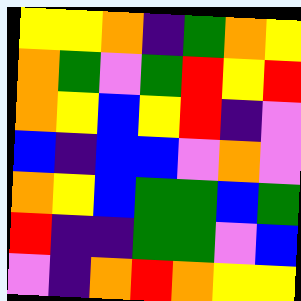[["yellow", "yellow", "orange", "indigo", "green", "orange", "yellow"], ["orange", "green", "violet", "green", "red", "yellow", "red"], ["orange", "yellow", "blue", "yellow", "red", "indigo", "violet"], ["blue", "indigo", "blue", "blue", "violet", "orange", "violet"], ["orange", "yellow", "blue", "green", "green", "blue", "green"], ["red", "indigo", "indigo", "green", "green", "violet", "blue"], ["violet", "indigo", "orange", "red", "orange", "yellow", "yellow"]]